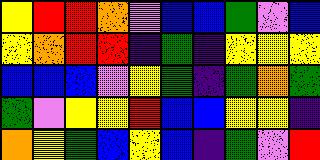[["yellow", "red", "red", "orange", "violet", "blue", "blue", "green", "violet", "blue"], ["yellow", "orange", "red", "red", "indigo", "green", "indigo", "yellow", "yellow", "yellow"], ["blue", "blue", "blue", "violet", "yellow", "green", "indigo", "green", "orange", "green"], ["green", "violet", "yellow", "yellow", "red", "blue", "blue", "yellow", "yellow", "indigo"], ["orange", "yellow", "green", "blue", "yellow", "blue", "indigo", "green", "violet", "red"]]